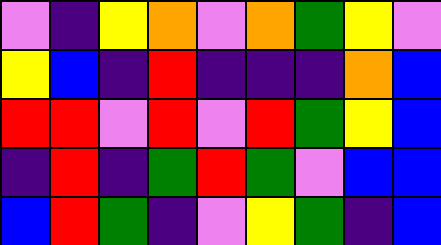[["violet", "indigo", "yellow", "orange", "violet", "orange", "green", "yellow", "violet"], ["yellow", "blue", "indigo", "red", "indigo", "indigo", "indigo", "orange", "blue"], ["red", "red", "violet", "red", "violet", "red", "green", "yellow", "blue"], ["indigo", "red", "indigo", "green", "red", "green", "violet", "blue", "blue"], ["blue", "red", "green", "indigo", "violet", "yellow", "green", "indigo", "blue"]]